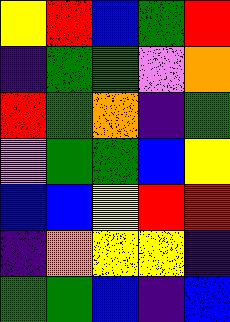[["yellow", "red", "blue", "green", "red"], ["indigo", "green", "green", "violet", "orange"], ["red", "green", "orange", "indigo", "green"], ["violet", "green", "green", "blue", "yellow"], ["blue", "blue", "yellow", "red", "red"], ["indigo", "orange", "yellow", "yellow", "indigo"], ["green", "green", "blue", "indigo", "blue"]]